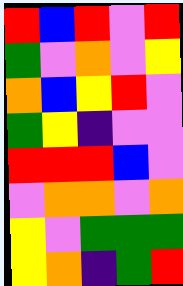[["red", "blue", "red", "violet", "red"], ["green", "violet", "orange", "violet", "yellow"], ["orange", "blue", "yellow", "red", "violet"], ["green", "yellow", "indigo", "violet", "violet"], ["red", "red", "red", "blue", "violet"], ["violet", "orange", "orange", "violet", "orange"], ["yellow", "violet", "green", "green", "green"], ["yellow", "orange", "indigo", "green", "red"]]